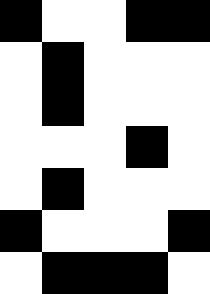[["black", "white", "white", "black", "black"], ["white", "black", "white", "white", "white"], ["white", "black", "white", "white", "white"], ["white", "white", "white", "black", "white"], ["white", "black", "white", "white", "white"], ["black", "white", "white", "white", "black"], ["white", "black", "black", "black", "white"]]